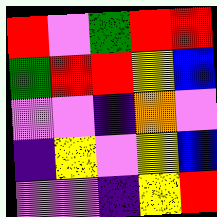[["red", "violet", "green", "red", "red"], ["green", "red", "red", "yellow", "blue"], ["violet", "violet", "indigo", "orange", "violet"], ["indigo", "yellow", "violet", "yellow", "blue"], ["violet", "violet", "indigo", "yellow", "red"]]